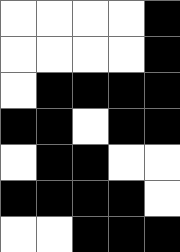[["white", "white", "white", "white", "black"], ["white", "white", "white", "white", "black"], ["white", "black", "black", "black", "black"], ["black", "black", "white", "black", "black"], ["white", "black", "black", "white", "white"], ["black", "black", "black", "black", "white"], ["white", "white", "black", "black", "black"]]